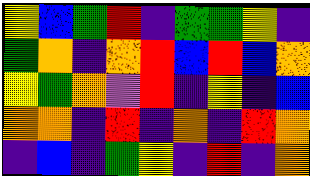[["yellow", "blue", "green", "red", "indigo", "green", "green", "yellow", "indigo"], ["green", "orange", "indigo", "orange", "red", "blue", "red", "blue", "orange"], ["yellow", "green", "orange", "violet", "red", "indigo", "yellow", "indigo", "blue"], ["orange", "orange", "indigo", "red", "indigo", "orange", "indigo", "red", "orange"], ["indigo", "blue", "indigo", "green", "yellow", "indigo", "red", "indigo", "orange"]]